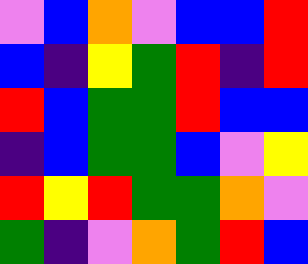[["violet", "blue", "orange", "violet", "blue", "blue", "red"], ["blue", "indigo", "yellow", "green", "red", "indigo", "red"], ["red", "blue", "green", "green", "red", "blue", "blue"], ["indigo", "blue", "green", "green", "blue", "violet", "yellow"], ["red", "yellow", "red", "green", "green", "orange", "violet"], ["green", "indigo", "violet", "orange", "green", "red", "blue"]]